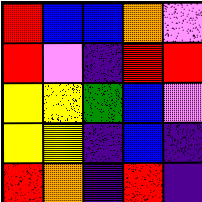[["red", "blue", "blue", "orange", "violet"], ["red", "violet", "indigo", "red", "red"], ["yellow", "yellow", "green", "blue", "violet"], ["yellow", "yellow", "indigo", "blue", "indigo"], ["red", "orange", "indigo", "red", "indigo"]]